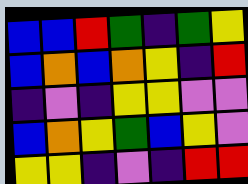[["blue", "blue", "red", "green", "indigo", "green", "yellow"], ["blue", "orange", "blue", "orange", "yellow", "indigo", "red"], ["indigo", "violet", "indigo", "yellow", "yellow", "violet", "violet"], ["blue", "orange", "yellow", "green", "blue", "yellow", "violet"], ["yellow", "yellow", "indigo", "violet", "indigo", "red", "red"]]